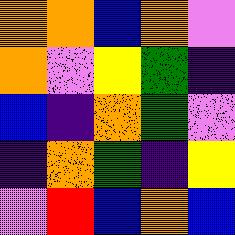[["orange", "orange", "blue", "orange", "violet"], ["orange", "violet", "yellow", "green", "indigo"], ["blue", "indigo", "orange", "green", "violet"], ["indigo", "orange", "green", "indigo", "yellow"], ["violet", "red", "blue", "orange", "blue"]]